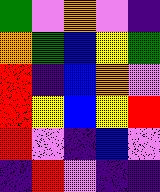[["green", "violet", "orange", "violet", "indigo"], ["orange", "green", "blue", "yellow", "green"], ["red", "indigo", "blue", "orange", "violet"], ["red", "yellow", "blue", "yellow", "red"], ["red", "violet", "indigo", "blue", "violet"], ["indigo", "red", "violet", "indigo", "indigo"]]